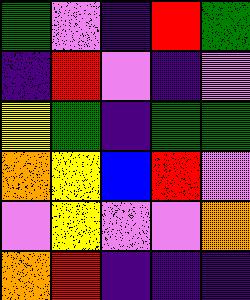[["green", "violet", "indigo", "red", "green"], ["indigo", "red", "violet", "indigo", "violet"], ["yellow", "green", "indigo", "green", "green"], ["orange", "yellow", "blue", "red", "violet"], ["violet", "yellow", "violet", "violet", "orange"], ["orange", "red", "indigo", "indigo", "indigo"]]